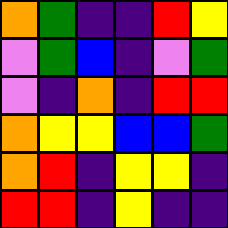[["orange", "green", "indigo", "indigo", "red", "yellow"], ["violet", "green", "blue", "indigo", "violet", "green"], ["violet", "indigo", "orange", "indigo", "red", "red"], ["orange", "yellow", "yellow", "blue", "blue", "green"], ["orange", "red", "indigo", "yellow", "yellow", "indigo"], ["red", "red", "indigo", "yellow", "indigo", "indigo"]]